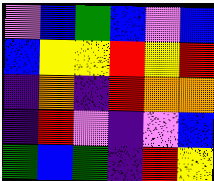[["violet", "blue", "green", "blue", "violet", "blue"], ["blue", "yellow", "yellow", "red", "yellow", "red"], ["indigo", "orange", "indigo", "red", "orange", "orange"], ["indigo", "red", "violet", "indigo", "violet", "blue"], ["green", "blue", "green", "indigo", "red", "yellow"]]